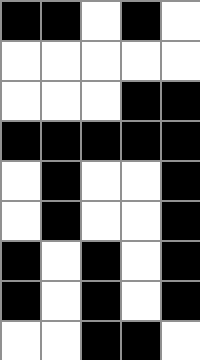[["black", "black", "white", "black", "white"], ["white", "white", "white", "white", "white"], ["white", "white", "white", "black", "black"], ["black", "black", "black", "black", "black"], ["white", "black", "white", "white", "black"], ["white", "black", "white", "white", "black"], ["black", "white", "black", "white", "black"], ["black", "white", "black", "white", "black"], ["white", "white", "black", "black", "white"]]